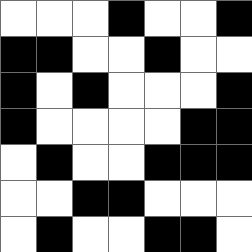[["white", "white", "white", "black", "white", "white", "black"], ["black", "black", "white", "white", "black", "white", "white"], ["black", "white", "black", "white", "white", "white", "black"], ["black", "white", "white", "white", "white", "black", "black"], ["white", "black", "white", "white", "black", "black", "black"], ["white", "white", "black", "black", "white", "white", "white"], ["white", "black", "white", "white", "black", "black", "white"]]